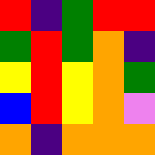[["red", "indigo", "green", "red", "red"], ["green", "red", "green", "orange", "indigo"], ["yellow", "red", "yellow", "orange", "green"], ["blue", "red", "yellow", "orange", "violet"], ["orange", "indigo", "orange", "orange", "orange"]]